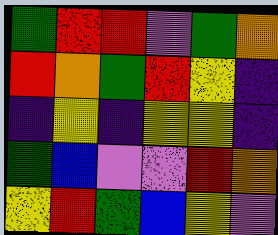[["green", "red", "red", "violet", "green", "orange"], ["red", "orange", "green", "red", "yellow", "indigo"], ["indigo", "yellow", "indigo", "yellow", "yellow", "indigo"], ["green", "blue", "violet", "violet", "red", "orange"], ["yellow", "red", "green", "blue", "yellow", "violet"]]